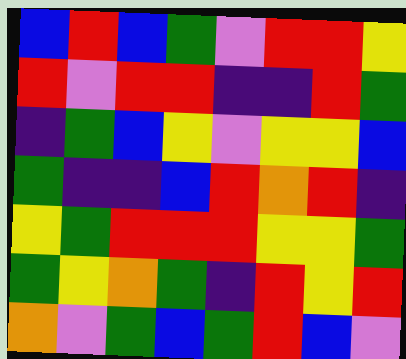[["blue", "red", "blue", "green", "violet", "red", "red", "yellow"], ["red", "violet", "red", "red", "indigo", "indigo", "red", "green"], ["indigo", "green", "blue", "yellow", "violet", "yellow", "yellow", "blue"], ["green", "indigo", "indigo", "blue", "red", "orange", "red", "indigo"], ["yellow", "green", "red", "red", "red", "yellow", "yellow", "green"], ["green", "yellow", "orange", "green", "indigo", "red", "yellow", "red"], ["orange", "violet", "green", "blue", "green", "red", "blue", "violet"]]